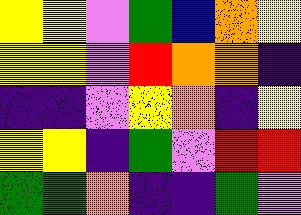[["yellow", "yellow", "violet", "green", "blue", "orange", "yellow"], ["yellow", "yellow", "violet", "red", "orange", "orange", "indigo"], ["indigo", "indigo", "violet", "yellow", "orange", "indigo", "yellow"], ["yellow", "yellow", "indigo", "green", "violet", "red", "red"], ["green", "green", "orange", "indigo", "indigo", "green", "violet"]]